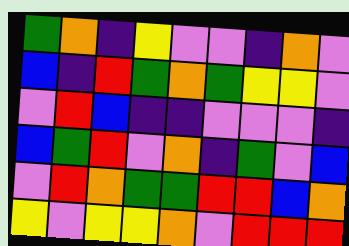[["green", "orange", "indigo", "yellow", "violet", "violet", "indigo", "orange", "violet"], ["blue", "indigo", "red", "green", "orange", "green", "yellow", "yellow", "violet"], ["violet", "red", "blue", "indigo", "indigo", "violet", "violet", "violet", "indigo"], ["blue", "green", "red", "violet", "orange", "indigo", "green", "violet", "blue"], ["violet", "red", "orange", "green", "green", "red", "red", "blue", "orange"], ["yellow", "violet", "yellow", "yellow", "orange", "violet", "red", "red", "red"]]